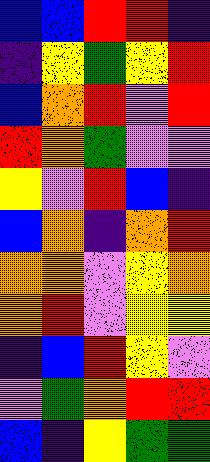[["blue", "blue", "red", "red", "indigo"], ["indigo", "yellow", "green", "yellow", "red"], ["blue", "orange", "red", "violet", "red"], ["red", "orange", "green", "violet", "violet"], ["yellow", "violet", "red", "blue", "indigo"], ["blue", "orange", "indigo", "orange", "red"], ["orange", "orange", "violet", "yellow", "orange"], ["orange", "red", "violet", "yellow", "yellow"], ["indigo", "blue", "red", "yellow", "violet"], ["violet", "green", "orange", "red", "red"], ["blue", "indigo", "yellow", "green", "green"]]